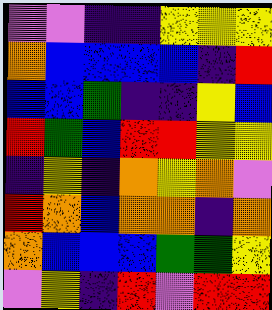[["violet", "violet", "indigo", "indigo", "yellow", "yellow", "yellow"], ["orange", "blue", "blue", "blue", "blue", "indigo", "red"], ["blue", "blue", "green", "indigo", "indigo", "yellow", "blue"], ["red", "green", "blue", "red", "red", "yellow", "yellow"], ["indigo", "yellow", "indigo", "orange", "yellow", "orange", "violet"], ["red", "orange", "blue", "orange", "orange", "indigo", "orange"], ["orange", "blue", "blue", "blue", "green", "green", "yellow"], ["violet", "yellow", "indigo", "red", "violet", "red", "red"]]